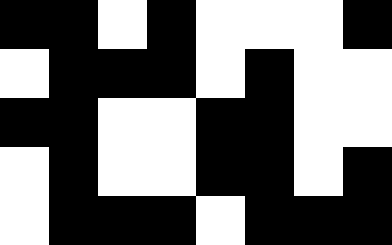[["black", "black", "white", "black", "white", "white", "white", "black"], ["white", "black", "black", "black", "white", "black", "white", "white"], ["black", "black", "white", "white", "black", "black", "white", "white"], ["white", "black", "white", "white", "black", "black", "white", "black"], ["white", "black", "black", "black", "white", "black", "black", "black"]]